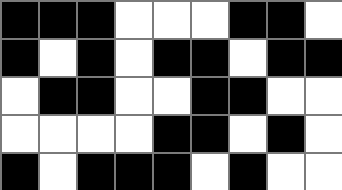[["black", "black", "black", "white", "white", "white", "black", "black", "white"], ["black", "white", "black", "white", "black", "black", "white", "black", "black"], ["white", "black", "black", "white", "white", "black", "black", "white", "white"], ["white", "white", "white", "white", "black", "black", "white", "black", "white"], ["black", "white", "black", "black", "black", "white", "black", "white", "white"]]